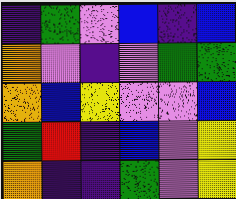[["indigo", "green", "violet", "blue", "indigo", "blue"], ["orange", "violet", "indigo", "violet", "green", "green"], ["orange", "blue", "yellow", "violet", "violet", "blue"], ["green", "red", "indigo", "blue", "violet", "yellow"], ["orange", "indigo", "indigo", "green", "violet", "yellow"]]